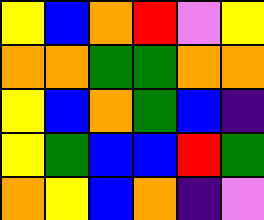[["yellow", "blue", "orange", "red", "violet", "yellow"], ["orange", "orange", "green", "green", "orange", "orange"], ["yellow", "blue", "orange", "green", "blue", "indigo"], ["yellow", "green", "blue", "blue", "red", "green"], ["orange", "yellow", "blue", "orange", "indigo", "violet"]]